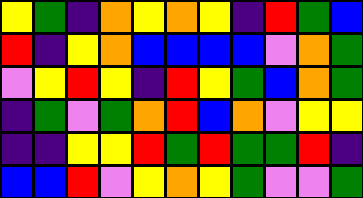[["yellow", "green", "indigo", "orange", "yellow", "orange", "yellow", "indigo", "red", "green", "blue"], ["red", "indigo", "yellow", "orange", "blue", "blue", "blue", "blue", "violet", "orange", "green"], ["violet", "yellow", "red", "yellow", "indigo", "red", "yellow", "green", "blue", "orange", "green"], ["indigo", "green", "violet", "green", "orange", "red", "blue", "orange", "violet", "yellow", "yellow"], ["indigo", "indigo", "yellow", "yellow", "red", "green", "red", "green", "green", "red", "indigo"], ["blue", "blue", "red", "violet", "yellow", "orange", "yellow", "green", "violet", "violet", "green"]]